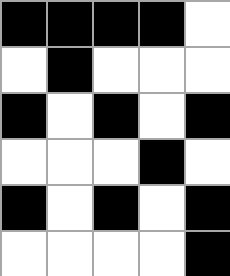[["black", "black", "black", "black", "white"], ["white", "black", "white", "white", "white"], ["black", "white", "black", "white", "black"], ["white", "white", "white", "black", "white"], ["black", "white", "black", "white", "black"], ["white", "white", "white", "white", "black"]]